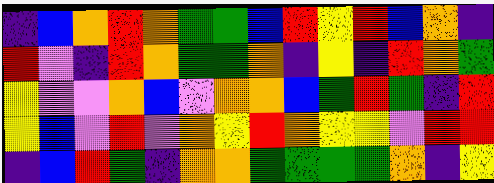[["indigo", "blue", "orange", "red", "orange", "green", "green", "blue", "red", "yellow", "red", "blue", "orange", "indigo"], ["red", "violet", "indigo", "red", "orange", "green", "green", "orange", "indigo", "yellow", "indigo", "red", "orange", "green"], ["yellow", "violet", "violet", "orange", "blue", "violet", "orange", "orange", "blue", "green", "red", "green", "indigo", "red"], ["yellow", "blue", "violet", "red", "violet", "orange", "yellow", "red", "orange", "yellow", "yellow", "violet", "red", "red"], ["indigo", "blue", "red", "green", "indigo", "orange", "orange", "green", "green", "green", "green", "orange", "indigo", "yellow"]]